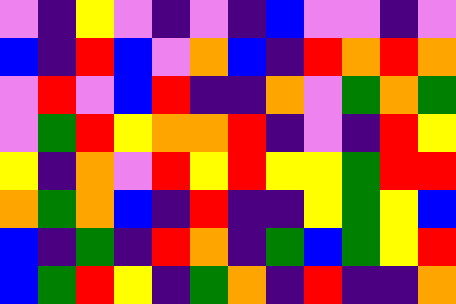[["violet", "indigo", "yellow", "violet", "indigo", "violet", "indigo", "blue", "violet", "violet", "indigo", "violet"], ["blue", "indigo", "red", "blue", "violet", "orange", "blue", "indigo", "red", "orange", "red", "orange"], ["violet", "red", "violet", "blue", "red", "indigo", "indigo", "orange", "violet", "green", "orange", "green"], ["violet", "green", "red", "yellow", "orange", "orange", "red", "indigo", "violet", "indigo", "red", "yellow"], ["yellow", "indigo", "orange", "violet", "red", "yellow", "red", "yellow", "yellow", "green", "red", "red"], ["orange", "green", "orange", "blue", "indigo", "red", "indigo", "indigo", "yellow", "green", "yellow", "blue"], ["blue", "indigo", "green", "indigo", "red", "orange", "indigo", "green", "blue", "green", "yellow", "red"], ["blue", "green", "red", "yellow", "indigo", "green", "orange", "indigo", "red", "indigo", "indigo", "orange"]]